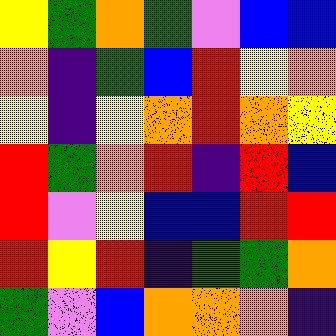[["yellow", "green", "orange", "green", "violet", "blue", "blue"], ["orange", "indigo", "green", "blue", "red", "yellow", "orange"], ["yellow", "indigo", "yellow", "orange", "red", "orange", "yellow"], ["red", "green", "orange", "red", "indigo", "red", "blue"], ["red", "violet", "yellow", "blue", "blue", "red", "red"], ["red", "yellow", "red", "indigo", "green", "green", "orange"], ["green", "violet", "blue", "orange", "orange", "orange", "indigo"]]